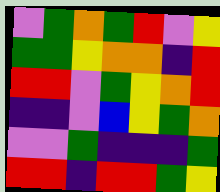[["violet", "green", "orange", "green", "red", "violet", "yellow"], ["green", "green", "yellow", "orange", "orange", "indigo", "red"], ["red", "red", "violet", "green", "yellow", "orange", "red"], ["indigo", "indigo", "violet", "blue", "yellow", "green", "orange"], ["violet", "violet", "green", "indigo", "indigo", "indigo", "green"], ["red", "red", "indigo", "red", "red", "green", "yellow"]]